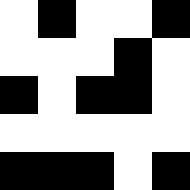[["white", "black", "white", "white", "black"], ["white", "white", "white", "black", "white"], ["black", "white", "black", "black", "white"], ["white", "white", "white", "white", "white"], ["black", "black", "black", "white", "black"]]